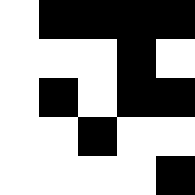[["white", "black", "black", "black", "black"], ["white", "white", "white", "black", "white"], ["white", "black", "white", "black", "black"], ["white", "white", "black", "white", "white"], ["white", "white", "white", "white", "black"]]